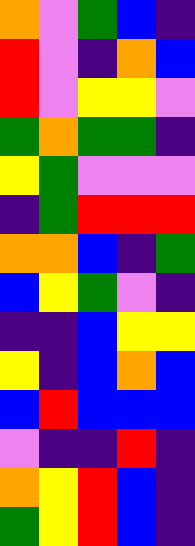[["orange", "violet", "green", "blue", "indigo"], ["red", "violet", "indigo", "orange", "blue"], ["red", "violet", "yellow", "yellow", "violet"], ["green", "orange", "green", "green", "indigo"], ["yellow", "green", "violet", "violet", "violet"], ["indigo", "green", "red", "red", "red"], ["orange", "orange", "blue", "indigo", "green"], ["blue", "yellow", "green", "violet", "indigo"], ["indigo", "indigo", "blue", "yellow", "yellow"], ["yellow", "indigo", "blue", "orange", "blue"], ["blue", "red", "blue", "blue", "blue"], ["violet", "indigo", "indigo", "red", "indigo"], ["orange", "yellow", "red", "blue", "indigo"], ["green", "yellow", "red", "blue", "indigo"]]